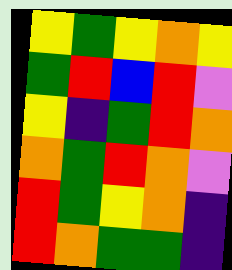[["yellow", "green", "yellow", "orange", "yellow"], ["green", "red", "blue", "red", "violet"], ["yellow", "indigo", "green", "red", "orange"], ["orange", "green", "red", "orange", "violet"], ["red", "green", "yellow", "orange", "indigo"], ["red", "orange", "green", "green", "indigo"]]